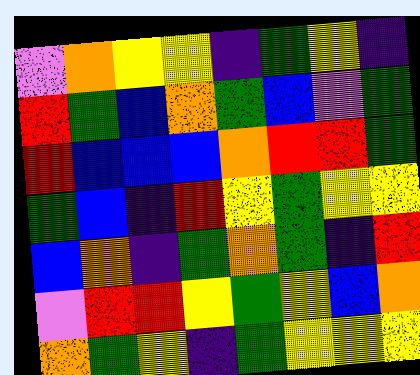[["violet", "orange", "yellow", "yellow", "indigo", "green", "yellow", "indigo"], ["red", "green", "blue", "orange", "green", "blue", "violet", "green"], ["red", "blue", "blue", "blue", "orange", "red", "red", "green"], ["green", "blue", "indigo", "red", "yellow", "green", "yellow", "yellow"], ["blue", "orange", "indigo", "green", "orange", "green", "indigo", "red"], ["violet", "red", "red", "yellow", "green", "yellow", "blue", "orange"], ["orange", "green", "yellow", "indigo", "green", "yellow", "yellow", "yellow"]]